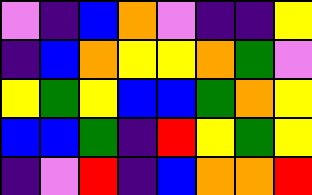[["violet", "indigo", "blue", "orange", "violet", "indigo", "indigo", "yellow"], ["indigo", "blue", "orange", "yellow", "yellow", "orange", "green", "violet"], ["yellow", "green", "yellow", "blue", "blue", "green", "orange", "yellow"], ["blue", "blue", "green", "indigo", "red", "yellow", "green", "yellow"], ["indigo", "violet", "red", "indigo", "blue", "orange", "orange", "red"]]